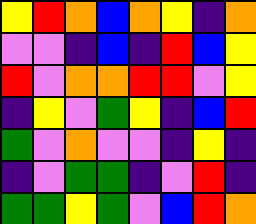[["yellow", "red", "orange", "blue", "orange", "yellow", "indigo", "orange"], ["violet", "violet", "indigo", "blue", "indigo", "red", "blue", "yellow"], ["red", "violet", "orange", "orange", "red", "red", "violet", "yellow"], ["indigo", "yellow", "violet", "green", "yellow", "indigo", "blue", "red"], ["green", "violet", "orange", "violet", "violet", "indigo", "yellow", "indigo"], ["indigo", "violet", "green", "green", "indigo", "violet", "red", "indigo"], ["green", "green", "yellow", "green", "violet", "blue", "red", "orange"]]